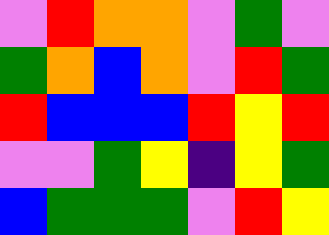[["violet", "red", "orange", "orange", "violet", "green", "violet"], ["green", "orange", "blue", "orange", "violet", "red", "green"], ["red", "blue", "blue", "blue", "red", "yellow", "red"], ["violet", "violet", "green", "yellow", "indigo", "yellow", "green"], ["blue", "green", "green", "green", "violet", "red", "yellow"]]